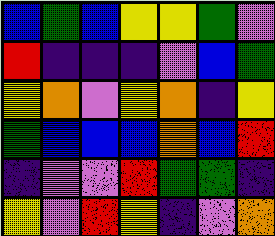[["blue", "green", "blue", "yellow", "yellow", "green", "violet"], ["red", "indigo", "indigo", "indigo", "violet", "blue", "green"], ["yellow", "orange", "violet", "yellow", "orange", "indigo", "yellow"], ["green", "blue", "blue", "blue", "orange", "blue", "red"], ["indigo", "violet", "violet", "red", "green", "green", "indigo"], ["yellow", "violet", "red", "yellow", "indigo", "violet", "orange"]]